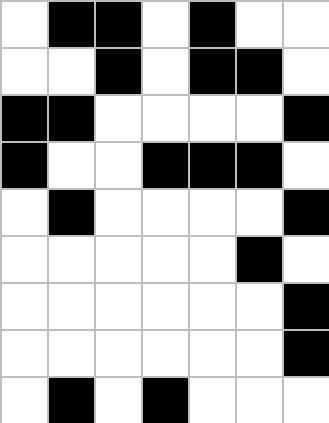[["white", "black", "black", "white", "black", "white", "white"], ["white", "white", "black", "white", "black", "black", "white"], ["black", "black", "white", "white", "white", "white", "black"], ["black", "white", "white", "black", "black", "black", "white"], ["white", "black", "white", "white", "white", "white", "black"], ["white", "white", "white", "white", "white", "black", "white"], ["white", "white", "white", "white", "white", "white", "black"], ["white", "white", "white", "white", "white", "white", "black"], ["white", "black", "white", "black", "white", "white", "white"]]